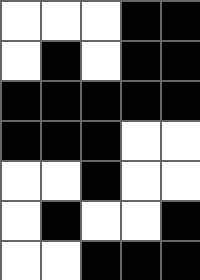[["white", "white", "white", "black", "black"], ["white", "black", "white", "black", "black"], ["black", "black", "black", "black", "black"], ["black", "black", "black", "white", "white"], ["white", "white", "black", "white", "white"], ["white", "black", "white", "white", "black"], ["white", "white", "black", "black", "black"]]